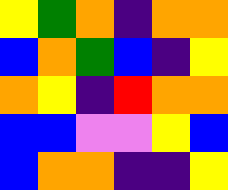[["yellow", "green", "orange", "indigo", "orange", "orange"], ["blue", "orange", "green", "blue", "indigo", "yellow"], ["orange", "yellow", "indigo", "red", "orange", "orange"], ["blue", "blue", "violet", "violet", "yellow", "blue"], ["blue", "orange", "orange", "indigo", "indigo", "yellow"]]